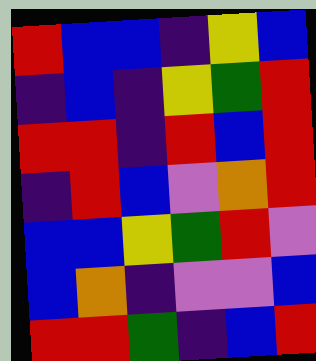[["red", "blue", "blue", "indigo", "yellow", "blue"], ["indigo", "blue", "indigo", "yellow", "green", "red"], ["red", "red", "indigo", "red", "blue", "red"], ["indigo", "red", "blue", "violet", "orange", "red"], ["blue", "blue", "yellow", "green", "red", "violet"], ["blue", "orange", "indigo", "violet", "violet", "blue"], ["red", "red", "green", "indigo", "blue", "red"]]